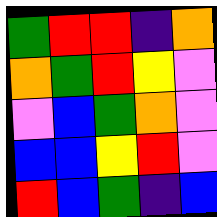[["green", "red", "red", "indigo", "orange"], ["orange", "green", "red", "yellow", "violet"], ["violet", "blue", "green", "orange", "violet"], ["blue", "blue", "yellow", "red", "violet"], ["red", "blue", "green", "indigo", "blue"]]